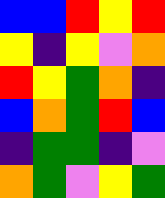[["blue", "blue", "red", "yellow", "red"], ["yellow", "indigo", "yellow", "violet", "orange"], ["red", "yellow", "green", "orange", "indigo"], ["blue", "orange", "green", "red", "blue"], ["indigo", "green", "green", "indigo", "violet"], ["orange", "green", "violet", "yellow", "green"]]